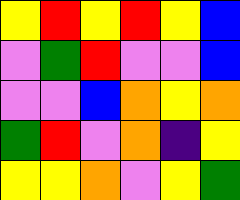[["yellow", "red", "yellow", "red", "yellow", "blue"], ["violet", "green", "red", "violet", "violet", "blue"], ["violet", "violet", "blue", "orange", "yellow", "orange"], ["green", "red", "violet", "orange", "indigo", "yellow"], ["yellow", "yellow", "orange", "violet", "yellow", "green"]]